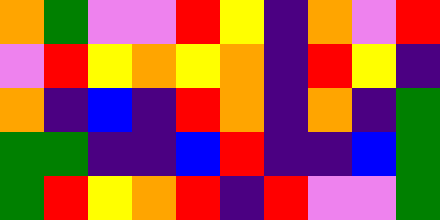[["orange", "green", "violet", "violet", "red", "yellow", "indigo", "orange", "violet", "red"], ["violet", "red", "yellow", "orange", "yellow", "orange", "indigo", "red", "yellow", "indigo"], ["orange", "indigo", "blue", "indigo", "red", "orange", "indigo", "orange", "indigo", "green"], ["green", "green", "indigo", "indigo", "blue", "red", "indigo", "indigo", "blue", "green"], ["green", "red", "yellow", "orange", "red", "indigo", "red", "violet", "violet", "green"]]